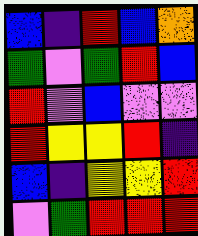[["blue", "indigo", "red", "blue", "orange"], ["green", "violet", "green", "red", "blue"], ["red", "violet", "blue", "violet", "violet"], ["red", "yellow", "yellow", "red", "indigo"], ["blue", "indigo", "yellow", "yellow", "red"], ["violet", "green", "red", "red", "red"]]